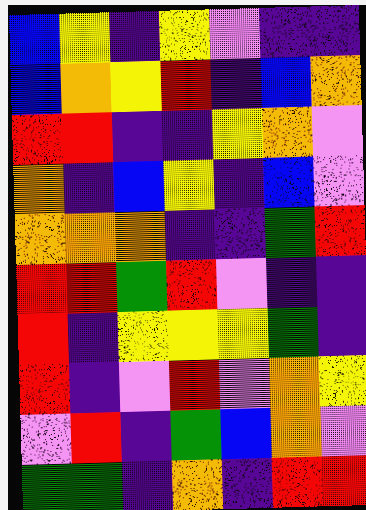[["blue", "yellow", "indigo", "yellow", "violet", "indigo", "indigo"], ["blue", "orange", "yellow", "red", "indigo", "blue", "orange"], ["red", "red", "indigo", "indigo", "yellow", "orange", "violet"], ["orange", "indigo", "blue", "yellow", "indigo", "blue", "violet"], ["orange", "orange", "orange", "indigo", "indigo", "green", "red"], ["red", "red", "green", "red", "violet", "indigo", "indigo"], ["red", "indigo", "yellow", "yellow", "yellow", "green", "indigo"], ["red", "indigo", "violet", "red", "violet", "orange", "yellow"], ["violet", "red", "indigo", "green", "blue", "orange", "violet"], ["green", "green", "indigo", "orange", "indigo", "red", "red"]]